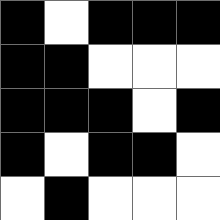[["black", "white", "black", "black", "black"], ["black", "black", "white", "white", "white"], ["black", "black", "black", "white", "black"], ["black", "white", "black", "black", "white"], ["white", "black", "white", "white", "white"]]